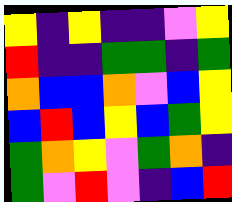[["yellow", "indigo", "yellow", "indigo", "indigo", "violet", "yellow"], ["red", "indigo", "indigo", "green", "green", "indigo", "green"], ["orange", "blue", "blue", "orange", "violet", "blue", "yellow"], ["blue", "red", "blue", "yellow", "blue", "green", "yellow"], ["green", "orange", "yellow", "violet", "green", "orange", "indigo"], ["green", "violet", "red", "violet", "indigo", "blue", "red"]]